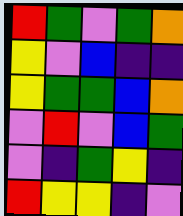[["red", "green", "violet", "green", "orange"], ["yellow", "violet", "blue", "indigo", "indigo"], ["yellow", "green", "green", "blue", "orange"], ["violet", "red", "violet", "blue", "green"], ["violet", "indigo", "green", "yellow", "indigo"], ["red", "yellow", "yellow", "indigo", "violet"]]